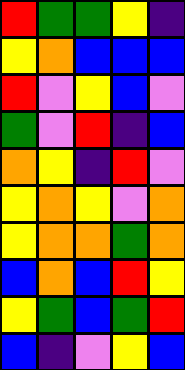[["red", "green", "green", "yellow", "indigo"], ["yellow", "orange", "blue", "blue", "blue"], ["red", "violet", "yellow", "blue", "violet"], ["green", "violet", "red", "indigo", "blue"], ["orange", "yellow", "indigo", "red", "violet"], ["yellow", "orange", "yellow", "violet", "orange"], ["yellow", "orange", "orange", "green", "orange"], ["blue", "orange", "blue", "red", "yellow"], ["yellow", "green", "blue", "green", "red"], ["blue", "indigo", "violet", "yellow", "blue"]]